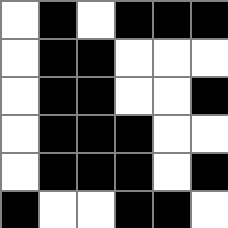[["white", "black", "white", "black", "black", "black"], ["white", "black", "black", "white", "white", "white"], ["white", "black", "black", "white", "white", "black"], ["white", "black", "black", "black", "white", "white"], ["white", "black", "black", "black", "white", "black"], ["black", "white", "white", "black", "black", "white"]]